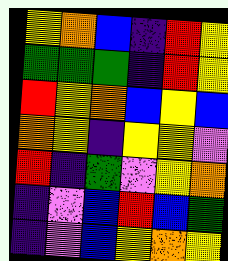[["yellow", "orange", "blue", "indigo", "red", "yellow"], ["green", "green", "green", "indigo", "red", "yellow"], ["red", "yellow", "orange", "blue", "yellow", "blue"], ["orange", "yellow", "indigo", "yellow", "yellow", "violet"], ["red", "indigo", "green", "violet", "yellow", "orange"], ["indigo", "violet", "blue", "red", "blue", "green"], ["indigo", "violet", "blue", "yellow", "orange", "yellow"]]